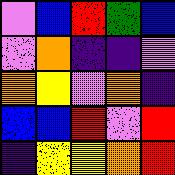[["violet", "blue", "red", "green", "blue"], ["violet", "orange", "indigo", "indigo", "violet"], ["orange", "yellow", "violet", "orange", "indigo"], ["blue", "blue", "red", "violet", "red"], ["indigo", "yellow", "yellow", "orange", "red"]]